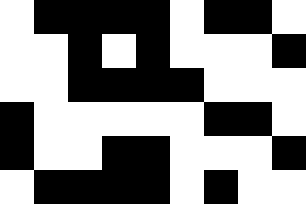[["white", "black", "black", "black", "black", "white", "black", "black", "white"], ["white", "white", "black", "white", "black", "white", "white", "white", "black"], ["white", "white", "black", "black", "black", "black", "white", "white", "white"], ["black", "white", "white", "white", "white", "white", "black", "black", "white"], ["black", "white", "white", "black", "black", "white", "white", "white", "black"], ["white", "black", "black", "black", "black", "white", "black", "white", "white"]]